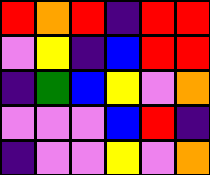[["red", "orange", "red", "indigo", "red", "red"], ["violet", "yellow", "indigo", "blue", "red", "red"], ["indigo", "green", "blue", "yellow", "violet", "orange"], ["violet", "violet", "violet", "blue", "red", "indigo"], ["indigo", "violet", "violet", "yellow", "violet", "orange"]]